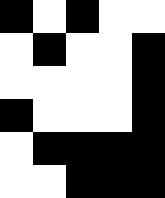[["black", "white", "black", "white", "white"], ["white", "black", "white", "white", "black"], ["white", "white", "white", "white", "black"], ["black", "white", "white", "white", "black"], ["white", "black", "black", "black", "black"], ["white", "white", "black", "black", "black"]]